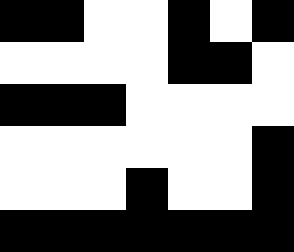[["black", "black", "white", "white", "black", "white", "black"], ["white", "white", "white", "white", "black", "black", "white"], ["black", "black", "black", "white", "white", "white", "white"], ["white", "white", "white", "white", "white", "white", "black"], ["white", "white", "white", "black", "white", "white", "black"], ["black", "black", "black", "black", "black", "black", "black"]]